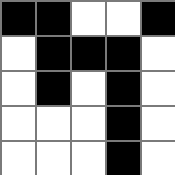[["black", "black", "white", "white", "black"], ["white", "black", "black", "black", "white"], ["white", "black", "white", "black", "white"], ["white", "white", "white", "black", "white"], ["white", "white", "white", "black", "white"]]